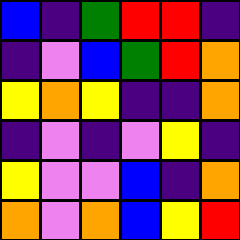[["blue", "indigo", "green", "red", "red", "indigo"], ["indigo", "violet", "blue", "green", "red", "orange"], ["yellow", "orange", "yellow", "indigo", "indigo", "orange"], ["indigo", "violet", "indigo", "violet", "yellow", "indigo"], ["yellow", "violet", "violet", "blue", "indigo", "orange"], ["orange", "violet", "orange", "blue", "yellow", "red"]]